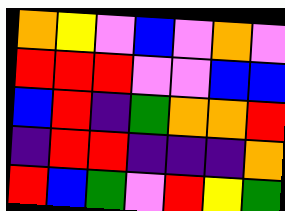[["orange", "yellow", "violet", "blue", "violet", "orange", "violet"], ["red", "red", "red", "violet", "violet", "blue", "blue"], ["blue", "red", "indigo", "green", "orange", "orange", "red"], ["indigo", "red", "red", "indigo", "indigo", "indigo", "orange"], ["red", "blue", "green", "violet", "red", "yellow", "green"]]